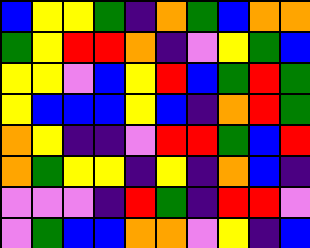[["blue", "yellow", "yellow", "green", "indigo", "orange", "green", "blue", "orange", "orange"], ["green", "yellow", "red", "red", "orange", "indigo", "violet", "yellow", "green", "blue"], ["yellow", "yellow", "violet", "blue", "yellow", "red", "blue", "green", "red", "green"], ["yellow", "blue", "blue", "blue", "yellow", "blue", "indigo", "orange", "red", "green"], ["orange", "yellow", "indigo", "indigo", "violet", "red", "red", "green", "blue", "red"], ["orange", "green", "yellow", "yellow", "indigo", "yellow", "indigo", "orange", "blue", "indigo"], ["violet", "violet", "violet", "indigo", "red", "green", "indigo", "red", "red", "violet"], ["violet", "green", "blue", "blue", "orange", "orange", "violet", "yellow", "indigo", "blue"]]